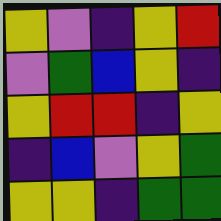[["yellow", "violet", "indigo", "yellow", "red"], ["violet", "green", "blue", "yellow", "indigo"], ["yellow", "red", "red", "indigo", "yellow"], ["indigo", "blue", "violet", "yellow", "green"], ["yellow", "yellow", "indigo", "green", "green"]]